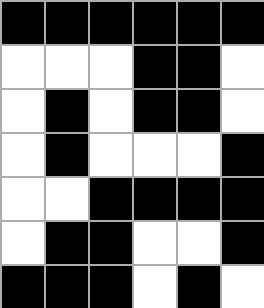[["black", "black", "black", "black", "black", "black"], ["white", "white", "white", "black", "black", "white"], ["white", "black", "white", "black", "black", "white"], ["white", "black", "white", "white", "white", "black"], ["white", "white", "black", "black", "black", "black"], ["white", "black", "black", "white", "white", "black"], ["black", "black", "black", "white", "black", "white"]]